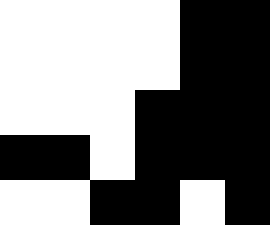[["white", "white", "white", "white", "black", "black"], ["white", "white", "white", "white", "black", "black"], ["white", "white", "white", "black", "black", "black"], ["black", "black", "white", "black", "black", "black"], ["white", "white", "black", "black", "white", "black"]]